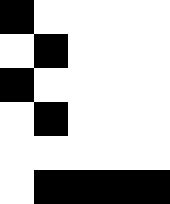[["black", "white", "white", "white", "white"], ["white", "black", "white", "white", "white"], ["black", "white", "white", "white", "white"], ["white", "black", "white", "white", "white"], ["white", "white", "white", "white", "white"], ["white", "black", "black", "black", "black"]]